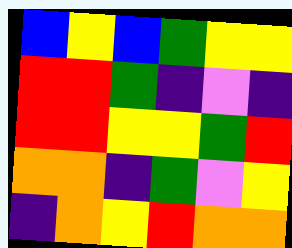[["blue", "yellow", "blue", "green", "yellow", "yellow"], ["red", "red", "green", "indigo", "violet", "indigo"], ["red", "red", "yellow", "yellow", "green", "red"], ["orange", "orange", "indigo", "green", "violet", "yellow"], ["indigo", "orange", "yellow", "red", "orange", "orange"]]